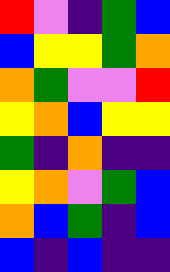[["red", "violet", "indigo", "green", "blue"], ["blue", "yellow", "yellow", "green", "orange"], ["orange", "green", "violet", "violet", "red"], ["yellow", "orange", "blue", "yellow", "yellow"], ["green", "indigo", "orange", "indigo", "indigo"], ["yellow", "orange", "violet", "green", "blue"], ["orange", "blue", "green", "indigo", "blue"], ["blue", "indigo", "blue", "indigo", "indigo"]]